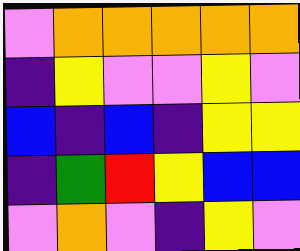[["violet", "orange", "orange", "orange", "orange", "orange"], ["indigo", "yellow", "violet", "violet", "yellow", "violet"], ["blue", "indigo", "blue", "indigo", "yellow", "yellow"], ["indigo", "green", "red", "yellow", "blue", "blue"], ["violet", "orange", "violet", "indigo", "yellow", "violet"]]